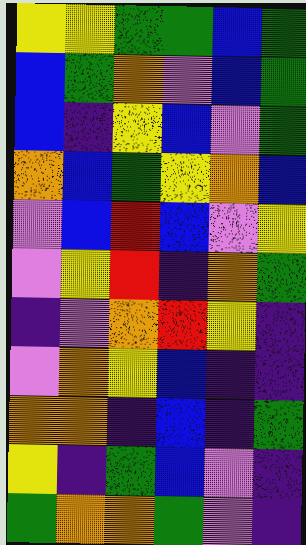[["yellow", "yellow", "green", "green", "blue", "green"], ["blue", "green", "orange", "violet", "blue", "green"], ["blue", "indigo", "yellow", "blue", "violet", "green"], ["orange", "blue", "green", "yellow", "orange", "blue"], ["violet", "blue", "red", "blue", "violet", "yellow"], ["violet", "yellow", "red", "indigo", "orange", "green"], ["indigo", "violet", "orange", "red", "yellow", "indigo"], ["violet", "orange", "yellow", "blue", "indigo", "indigo"], ["orange", "orange", "indigo", "blue", "indigo", "green"], ["yellow", "indigo", "green", "blue", "violet", "indigo"], ["green", "orange", "orange", "green", "violet", "indigo"]]